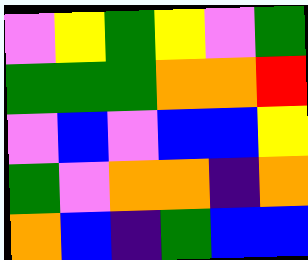[["violet", "yellow", "green", "yellow", "violet", "green"], ["green", "green", "green", "orange", "orange", "red"], ["violet", "blue", "violet", "blue", "blue", "yellow"], ["green", "violet", "orange", "orange", "indigo", "orange"], ["orange", "blue", "indigo", "green", "blue", "blue"]]